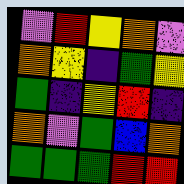[["violet", "red", "yellow", "orange", "violet"], ["orange", "yellow", "indigo", "green", "yellow"], ["green", "indigo", "yellow", "red", "indigo"], ["orange", "violet", "green", "blue", "orange"], ["green", "green", "green", "red", "red"]]